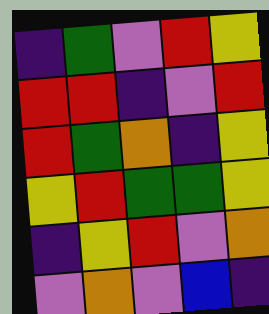[["indigo", "green", "violet", "red", "yellow"], ["red", "red", "indigo", "violet", "red"], ["red", "green", "orange", "indigo", "yellow"], ["yellow", "red", "green", "green", "yellow"], ["indigo", "yellow", "red", "violet", "orange"], ["violet", "orange", "violet", "blue", "indigo"]]